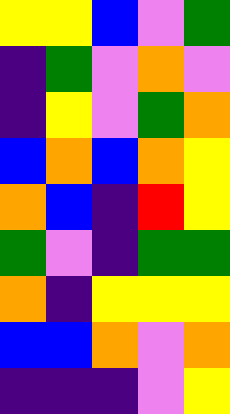[["yellow", "yellow", "blue", "violet", "green"], ["indigo", "green", "violet", "orange", "violet"], ["indigo", "yellow", "violet", "green", "orange"], ["blue", "orange", "blue", "orange", "yellow"], ["orange", "blue", "indigo", "red", "yellow"], ["green", "violet", "indigo", "green", "green"], ["orange", "indigo", "yellow", "yellow", "yellow"], ["blue", "blue", "orange", "violet", "orange"], ["indigo", "indigo", "indigo", "violet", "yellow"]]